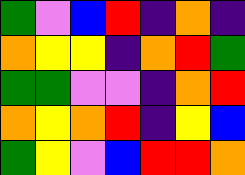[["green", "violet", "blue", "red", "indigo", "orange", "indigo"], ["orange", "yellow", "yellow", "indigo", "orange", "red", "green"], ["green", "green", "violet", "violet", "indigo", "orange", "red"], ["orange", "yellow", "orange", "red", "indigo", "yellow", "blue"], ["green", "yellow", "violet", "blue", "red", "red", "orange"]]